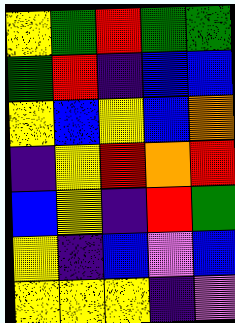[["yellow", "green", "red", "green", "green"], ["green", "red", "indigo", "blue", "blue"], ["yellow", "blue", "yellow", "blue", "orange"], ["indigo", "yellow", "red", "orange", "red"], ["blue", "yellow", "indigo", "red", "green"], ["yellow", "indigo", "blue", "violet", "blue"], ["yellow", "yellow", "yellow", "indigo", "violet"]]